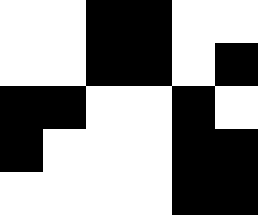[["white", "white", "black", "black", "white", "white"], ["white", "white", "black", "black", "white", "black"], ["black", "black", "white", "white", "black", "white"], ["black", "white", "white", "white", "black", "black"], ["white", "white", "white", "white", "black", "black"]]